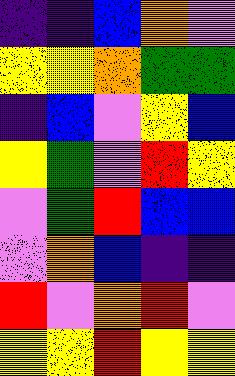[["indigo", "indigo", "blue", "orange", "violet"], ["yellow", "yellow", "orange", "green", "green"], ["indigo", "blue", "violet", "yellow", "blue"], ["yellow", "green", "violet", "red", "yellow"], ["violet", "green", "red", "blue", "blue"], ["violet", "orange", "blue", "indigo", "indigo"], ["red", "violet", "orange", "red", "violet"], ["yellow", "yellow", "red", "yellow", "yellow"]]